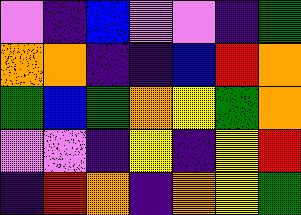[["violet", "indigo", "blue", "violet", "violet", "indigo", "green"], ["orange", "orange", "indigo", "indigo", "blue", "red", "orange"], ["green", "blue", "green", "orange", "yellow", "green", "orange"], ["violet", "violet", "indigo", "yellow", "indigo", "yellow", "red"], ["indigo", "red", "orange", "indigo", "orange", "yellow", "green"]]